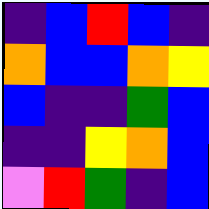[["indigo", "blue", "red", "blue", "indigo"], ["orange", "blue", "blue", "orange", "yellow"], ["blue", "indigo", "indigo", "green", "blue"], ["indigo", "indigo", "yellow", "orange", "blue"], ["violet", "red", "green", "indigo", "blue"]]